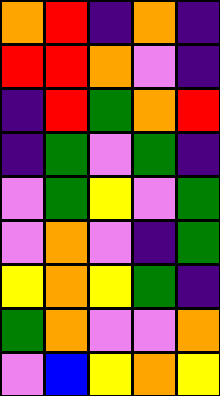[["orange", "red", "indigo", "orange", "indigo"], ["red", "red", "orange", "violet", "indigo"], ["indigo", "red", "green", "orange", "red"], ["indigo", "green", "violet", "green", "indigo"], ["violet", "green", "yellow", "violet", "green"], ["violet", "orange", "violet", "indigo", "green"], ["yellow", "orange", "yellow", "green", "indigo"], ["green", "orange", "violet", "violet", "orange"], ["violet", "blue", "yellow", "orange", "yellow"]]